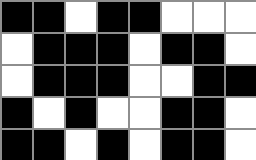[["black", "black", "white", "black", "black", "white", "white", "white"], ["white", "black", "black", "black", "white", "black", "black", "white"], ["white", "black", "black", "black", "white", "white", "black", "black"], ["black", "white", "black", "white", "white", "black", "black", "white"], ["black", "black", "white", "black", "white", "black", "black", "white"]]